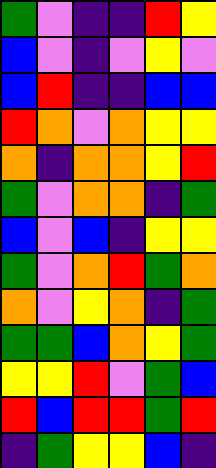[["green", "violet", "indigo", "indigo", "red", "yellow"], ["blue", "violet", "indigo", "violet", "yellow", "violet"], ["blue", "red", "indigo", "indigo", "blue", "blue"], ["red", "orange", "violet", "orange", "yellow", "yellow"], ["orange", "indigo", "orange", "orange", "yellow", "red"], ["green", "violet", "orange", "orange", "indigo", "green"], ["blue", "violet", "blue", "indigo", "yellow", "yellow"], ["green", "violet", "orange", "red", "green", "orange"], ["orange", "violet", "yellow", "orange", "indigo", "green"], ["green", "green", "blue", "orange", "yellow", "green"], ["yellow", "yellow", "red", "violet", "green", "blue"], ["red", "blue", "red", "red", "green", "red"], ["indigo", "green", "yellow", "yellow", "blue", "indigo"]]